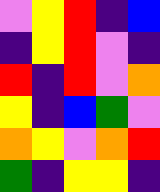[["violet", "yellow", "red", "indigo", "blue"], ["indigo", "yellow", "red", "violet", "indigo"], ["red", "indigo", "red", "violet", "orange"], ["yellow", "indigo", "blue", "green", "violet"], ["orange", "yellow", "violet", "orange", "red"], ["green", "indigo", "yellow", "yellow", "indigo"]]